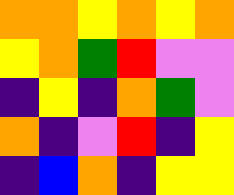[["orange", "orange", "yellow", "orange", "yellow", "orange"], ["yellow", "orange", "green", "red", "violet", "violet"], ["indigo", "yellow", "indigo", "orange", "green", "violet"], ["orange", "indigo", "violet", "red", "indigo", "yellow"], ["indigo", "blue", "orange", "indigo", "yellow", "yellow"]]